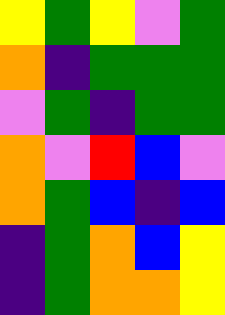[["yellow", "green", "yellow", "violet", "green"], ["orange", "indigo", "green", "green", "green"], ["violet", "green", "indigo", "green", "green"], ["orange", "violet", "red", "blue", "violet"], ["orange", "green", "blue", "indigo", "blue"], ["indigo", "green", "orange", "blue", "yellow"], ["indigo", "green", "orange", "orange", "yellow"]]